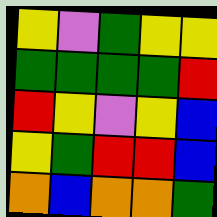[["yellow", "violet", "green", "yellow", "yellow"], ["green", "green", "green", "green", "red"], ["red", "yellow", "violet", "yellow", "blue"], ["yellow", "green", "red", "red", "blue"], ["orange", "blue", "orange", "orange", "green"]]